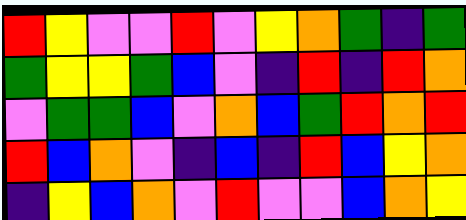[["red", "yellow", "violet", "violet", "red", "violet", "yellow", "orange", "green", "indigo", "green"], ["green", "yellow", "yellow", "green", "blue", "violet", "indigo", "red", "indigo", "red", "orange"], ["violet", "green", "green", "blue", "violet", "orange", "blue", "green", "red", "orange", "red"], ["red", "blue", "orange", "violet", "indigo", "blue", "indigo", "red", "blue", "yellow", "orange"], ["indigo", "yellow", "blue", "orange", "violet", "red", "violet", "violet", "blue", "orange", "yellow"]]